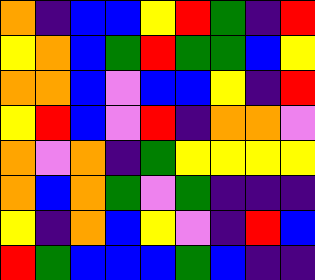[["orange", "indigo", "blue", "blue", "yellow", "red", "green", "indigo", "red"], ["yellow", "orange", "blue", "green", "red", "green", "green", "blue", "yellow"], ["orange", "orange", "blue", "violet", "blue", "blue", "yellow", "indigo", "red"], ["yellow", "red", "blue", "violet", "red", "indigo", "orange", "orange", "violet"], ["orange", "violet", "orange", "indigo", "green", "yellow", "yellow", "yellow", "yellow"], ["orange", "blue", "orange", "green", "violet", "green", "indigo", "indigo", "indigo"], ["yellow", "indigo", "orange", "blue", "yellow", "violet", "indigo", "red", "blue"], ["red", "green", "blue", "blue", "blue", "green", "blue", "indigo", "indigo"]]